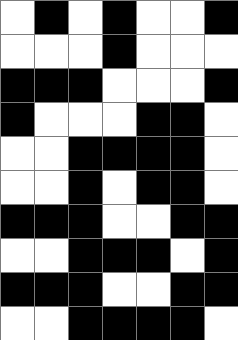[["white", "black", "white", "black", "white", "white", "black"], ["white", "white", "white", "black", "white", "white", "white"], ["black", "black", "black", "white", "white", "white", "black"], ["black", "white", "white", "white", "black", "black", "white"], ["white", "white", "black", "black", "black", "black", "white"], ["white", "white", "black", "white", "black", "black", "white"], ["black", "black", "black", "white", "white", "black", "black"], ["white", "white", "black", "black", "black", "white", "black"], ["black", "black", "black", "white", "white", "black", "black"], ["white", "white", "black", "black", "black", "black", "white"]]